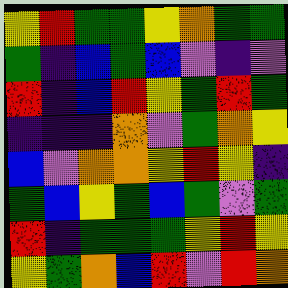[["yellow", "red", "green", "green", "yellow", "orange", "green", "green"], ["green", "indigo", "blue", "green", "blue", "violet", "indigo", "violet"], ["red", "indigo", "blue", "red", "yellow", "green", "red", "green"], ["indigo", "indigo", "indigo", "orange", "violet", "green", "orange", "yellow"], ["blue", "violet", "orange", "orange", "yellow", "red", "yellow", "indigo"], ["green", "blue", "yellow", "green", "blue", "green", "violet", "green"], ["red", "indigo", "green", "green", "green", "yellow", "red", "yellow"], ["yellow", "green", "orange", "blue", "red", "violet", "red", "orange"]]